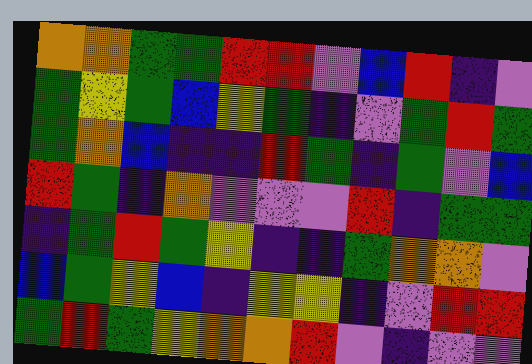[["orange", "orange", "green", "green", "red", "red", "violet", "blue", "red", "indigo", "violet"], ["green", "yellow", "green", "blue", "yellow", "green", "indigo", "violet", "green", "red", "green"], ["green", "orange", "blue", "indigo", "indigo", "red", "green", "indigo", "green", "violet", "blue"], ["red", "green", "indigo", "orange", "violet", "violet", "violet", "red", "indigo", "green", "green"], ["indigo", "green", "red", "green", "yellow", "indigo", "indigo", "green", "orange", "orange", "violet"], ["blue", "green", "yellow", "blue", "indigo", "yellow", "yellow", "indigo", "violet", "red", "red"], ["green", "red", "green", "yellow", "orange", "orange", "red", "violet", "indigo", "violet", "violet"]]